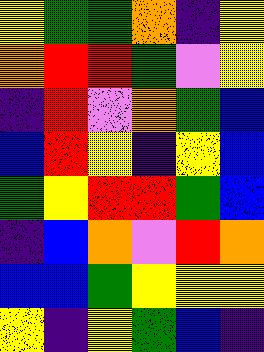[["yellow", "green", "green", "orange", "indigo", "yellow"], ["orange", "red", "red", "green", "violet", "yellow"], ["indigo", "red", "violet", "orange", "green", "blue"], ["blue", "red", "yellow", "indigo", "yellow", "blue"], ["green", "yellow", "red", "red", "green", "blue"], ["indigo", "blue", "orange", "violet", "red", "orange"], ["blue", "blue", "green", "yellow", "yellow", "yellow"], ["yellow", "indigo", "yellow", "green", "blue", "indigo"]]